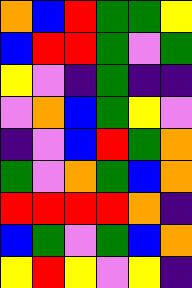[["orange", "blue", "red", "green", "green", "yellow"], ["blue", "red", "red", "green", "violet", "green"], ["yellow", "violet", "indigo", "green", "indigo", "indigo"], ["violet", "orange", "blue", "green", "yellow", "violet"], ["indigo", "violet", "blue", "red", "green", "orange"], ["green", "violet", "orange", "green", "blue", "orange"], ["red", "red", "red", "red", "orange", "indigo"], ["blue", "green", "violet", "green", "blue", "orange"], ["yellow", "red", "yellow", "violet", "yellow", "indigo"]]